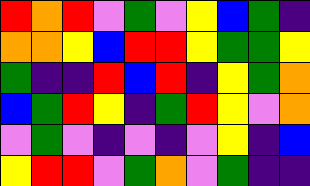[["red", "orange", "red", "violet", "green", "violet", "yellow", "blue", "green", "indigo"], ["orange", "orange", "yellow", "blue", "red", "red", "yellow", "green", "green", "yellow"], ["green", "indigo", "indigo", "red", "blue", "red", "indigo", "yellow", "green", "orange"], ["blue", "green", "red", "yellow", "indigo", "green", "red", "yellow", "violet", "orange"], ["violet", "green", "violet", "indigo", "violet", "indigo", "violet", "yellow", "indigo", "blue"], ["yellow", "red", "red", "violet", "green", "orange", "violet", "green", "indigo", "indigo"]]